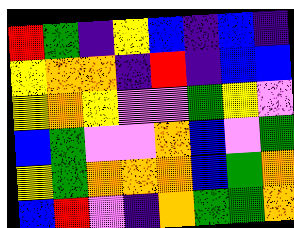[["red", "green", "indigo", "yellow", "blue", "indigo", "blue", "indigo"], ["yellow", "orange", "orange", "indigo", "red", "indigo", "blue", "blue"], ["yellow", "orange", "yellow", "violet", "violet", "green", "yellow", "violet"], ["blue", "green", "violet", "violet", "orange", "blue", "violet", "green"], ["yellow", "green", "orange", "orange", "orange", "blue", "green", "orange"], ["blue", "red", "violet", "indigo", "orange", "green", "green", "orange"]]